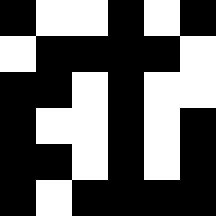[["black", "white", "white", "black", "white", "black"], ["white", "black", "black", "black", "black", "white"], ["black", "black", "white", "black", "white", "white"], ["black", "white", "white", "black", "white", "black"], ["black", "black", "white", "black", "white", "black"], ["black", "white", "black", "black", "black", "black"]]